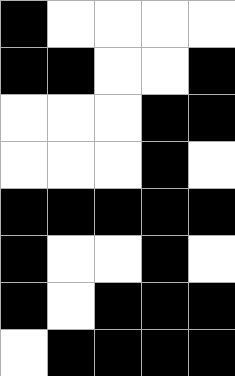[["black", "white", "white", "white", "white"], ["black", "black", "white", "white", "black"], ["white", "white", "white", "black", "black"], ["white", "white", "white", "black", "white"], ["black", "black", "black", "black", "black"], ["black", "white", "white", "black", "white"], ["black", "white", "black", "black", "black"], ["white", "black", "black", "black", "black"]]